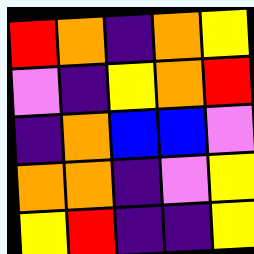[["red", "orange", "indigo", "orange", "yellow"], ["violet", "indigo", "yellow", "orange", "red"], ["indigo", "orange", "blue", "blue", "violet"], ["orange", "orange", "indigo", "violet", "yellow"], ["yellow", "red", "indigo", "indigo", "yellow"]]